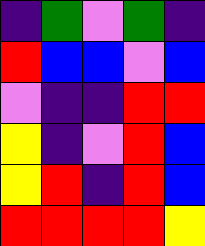[["indigo", "green", "violet", "green", "indigo"], ["red", "blue", "blue", "violet", "blue"], ["violet", "indigo", "indigo", "red", "red"], ["yellow", "indigo", "violet", "red", "blue"], ["yellow", "red", "indigo", "red", "blue"], ["red", "red", "red", "red", "yellow"]]